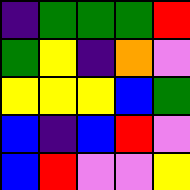[["indigo", "green", "green", "green", "red"], ["green", "yellow", "indigo", "orange", "violet"], ["yellow", "yellow", "yellow", "blue", "green"], ["blue", "indigo", "blue", "red", "violet"], ["blue", "red", "violet", "violet", "yellow"]]